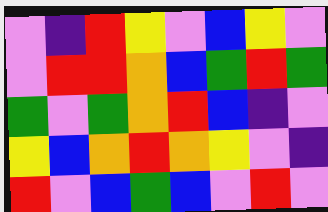[["violet", "indigo", "red", "yellow", "violet", "blue", "yellow", "violet"], ["violet", "red", "red", "orange", "blue", "green", "red", "green"], ["green", "violet", "green", "orange", "red", "blue", "indigo", "violet"], ["yellow", "blue", "orange", "red", "orange", "yellow", "violet", "indigo"], ["red", "violet", "blue", "green", "blue", "violet", "red", "violet"]]